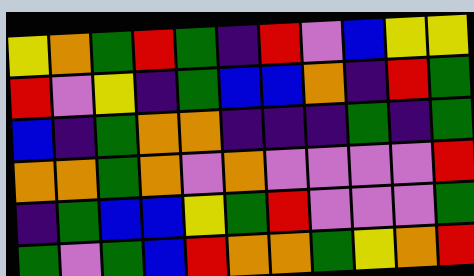[["yellow", "orange", "green", "red", "green", "indigo", "red", "violet", "blue", "yellow", "yellow"], ["red", "violet", "yellow", "indigo", "green", "blue", "blue", "orange", "indigo", "red", "green"], ["blue", "indigo", "green", "orange", "orange", "indigo", "indigo", "indigo", "green", "indigo", "green"], ["orange", "orange", "green", "orange", "violet", "orange", "violet", "violet", "violet", "violet", "red"], ["indigo", "green", "blue", "blue", "yellow", "green", "red", "violet", "violet", "violet", "green"], ["green", "violet", "green", "blue", "red", "orange", "orange", "green", "yellow", "orange", "red"]]